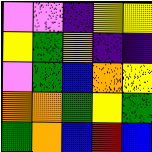[["violet", "violet", "indigo", "yellow", "yellow"], ["yellow", "green", "orange", "indigo", "indigo"], ["violet", "green", "blue", "orange", "yellow"], ["orange", "orange", "green", "yellow", "green"], ["green", "orange", "blue", "red", "blue"]]